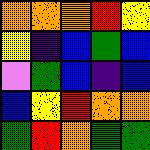[["orange", "orange", "orange", "red", "yellow"], ["yellow", "indigo", "blue", "green", "blue"], ["violet", "green", "blue", "indigo", "blue"], ["blue", "yellow", "red", "orange", "orange"], ["green", "red", "orange", "green", "green"]]